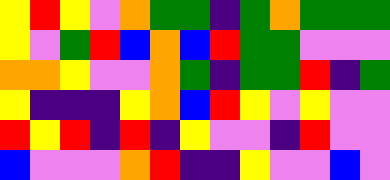[["yellow", "red", "yellow", "violet", "orange", "green", "green", "indigo", "green", "orange", "green", "green", "green"], ["yellow", "violet", "green", "red", "blue", "orange", "blue", "red", "green", "green", "violet", "violet", "violet"], ["orange", "orange", "yellow", "violet", "violet", "orange", "green", "indigo", "green", "green", "red", "indigo", "green"], ["yellow", "indigo", "indigo", "indigo", "yellow", "orange", "blue", "red", "yellow", "violet", "yellow", "violet", "violet"], ["red", "yellow", "red", "indigo", "red", "indigo", "yellow", "violet", "violet", "indigo", "red", "violet", "violet"], ["blue", "violet", "violet", "violet", "orange", "red", "indigo", "indigo", "yellow", "violet", "violet", "blue", "violet"]]